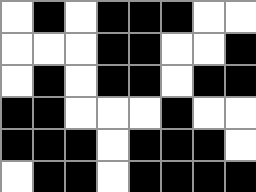[["white", "black", "white", "black", "black", "black", "white", "white"], ["white", "white", "white", "black", "black", "white", "white", "black"], ["white", "black", "white", "black", "black", "white", "black", "black"], ["black", "black", "white", "white", "white", "black", "white", "white"], ["black", "black", "black", "white", "black", "black", "black", "white"], ["white", "black", "black", "white", "black", "black", "black", "black"]]